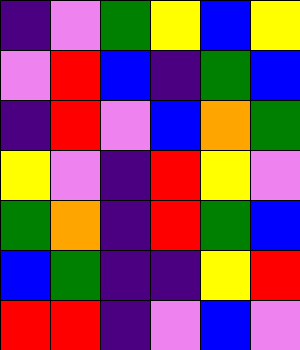[["indigo", "violet", "green", "yellow", "blue", "yellow"], ["violet", "red", "blue", "indigo", "green", "blue"], ["indigo", "red", "violet", "blue", "orange", "green"], ["yellow", "violet", "indigo", "red", "yellow", "violet"], ["green", "orange", "indigo", "red", "green", "blue"], ["blue", "green", "indigo", "indigo", "yellow", "red"], ["red", "red", "indigo", "violet", "blue", "violet"]]